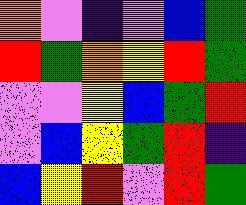[["orange", "violet", "indigo", "violet", "blue", "green"], ["red", "green", "orange", "yellow", "red", "green"], ["violet", "violet", "yellow", "blue", "green", "red"], ["violet", "blue", "yellow", "green", "red", "indigo"], ["blue", "yellow", "red", "violet", "red", "green"]]